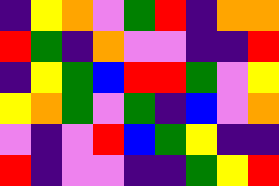[["indigo", "yellow", "orange", "violet", "green", "red", "indigo", "orange", "orange"], ["red", "green", "indigo", "orange", "violet", "violet", "indigo", "indigo", "red"], ["indigo", "yellow", "green", "blue", "red", "red", "green", "violet", "yellow"], ["yellow", "orange", "green", "violet", "green", "indigo", "blue", "violet", "orange"], ["violet", "indigo", "violet", "red", "blue", "green", "yellow", "indigo", "indigo"], ["red", "indigo", "violet", "violet", "indigo", "indigo", "green", "yellow", "red"]]